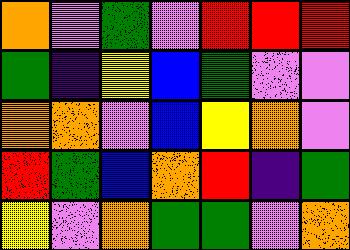[["orange", "violet", "green", "violet", "red", "red", "red"], ["green", "indigo", "yellow", "blue", "green", "violet", "violet"], ["orange", "orange", "violet", "blue", "yellow", "orange", "violet"], ["red", "green", "blue", "orange", "red", "indigo", "green"], ["yellow", "violet", "orange", "green", "green", "violet", "orange"]]